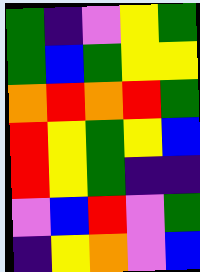[["green", "indigo", "violet", "yellow", "green"], ["green", "blue", "green", "yellow", "yellow"], ["orange", "red", "orange", "red", "green"], ["red", "yellow", "green", "yellow", "blue"], ["red", "yellow", "green", "indigo", "indigo"], ["violet", "blue", "red", "violet", "green"], ["indigo", "yellow", "orange", "violet", "blue"]]